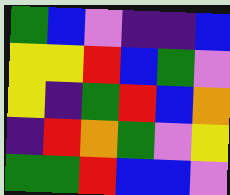[["green", "blue", "violet", "indigo", "indigo", "blue"], ["yellow", "yellow", "red", "blue", "green", "violet"], ["yellow", "indigo", "green", "red", "blue", "orange"], ["indigo", "red", "orange", "green", "violet", "yellow"], ["green", "green", "red", "blue", "blue", "violet"]]